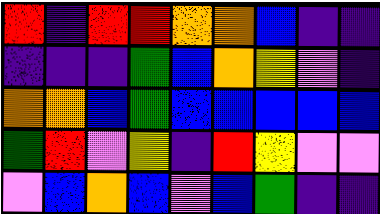[["red", "indigo", "red", "red", "orange", "orange", "blue", "indigo", "indigo"], ["indigo", "indigo", "indigo", "green", "blue", "orange", "yellow", "violet", "indigo"], ["orange", "orange", "blue", "green", "blue", "blue", "blue", "blue", "blue"], ["green", "red", "violet", "yellow", "indigo", "red", "yellow", "violet", "violet"], ["violet", "blue", "orange", "blue", "violet", "blue", "green", "indigo", "indigo"]]